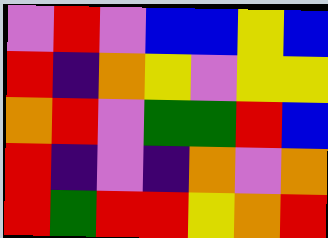[["violet", "red", "violet", "blue", "blue", "yellow", "blue"], ["red", "indigo", "orange", "yellow", "violet", "yellow", "yellow"], ["orange", "red", "violet", "green", "green", "red", "blue"], ["red", "indigo", "violet", "indigo", "orange", "violet", "orange"], ["red", "green", "red", "red", "yellow", "orange", "red"]]